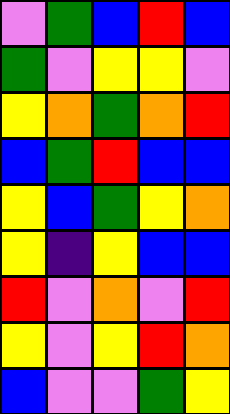[["violet", "green", "blue", "red", "blue"], ["green", "violet", "yellow", "yellow", "violet"], ["yellow", "orange", "green", "orange", "red"], ["blue", "green", "red", "blue", "blue"], ["yellow", "blue", "green", "yellow", "orange"], ["yellow", "indigo", "yellow", "blue", "blue"], ["red", "violet", "orange", "violet", "red"], ["yellow", "violet", "yellow", "red", "orange"], ["blue", "violet", "violet", "green", "yellow"]]